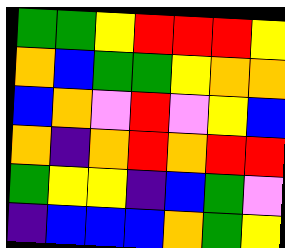[["green", "green", "yellow", "red", "red", "red", "yellow"], ["orange", "blue", "green", "green", "yellow", "orange", "orange"], ["blue", "orange", "violet", "red", "violet", "yellow", "blue"], ["orange", "indigo", "orange", "red", "orange", "red", "red"], ["green", "yellow", "yellow", "indigo", "blue", "green", "violet"], ["indigo", "blue", "blue", "blue", "orange", "green", "yellow"]]